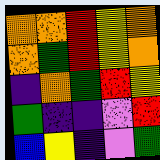[["orange", "orange", "red", "yellow", "orange"], ["orange", "green", "red", "yellow", "orange"], ["indigo", "orange", "green", "red", "yellow"], ["green", "indigo", "indigo", "violet", "red"], ["blue", "yellow", "indigo", "violet", "green"]]